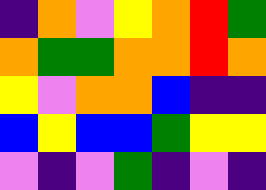[["indigo", "orange", "violet", "yellow", "orange", "red", "green"], ["orange", "green", "green", "orange", "orange", "red", "orange"], ["yellow", "violet", "orange", "orange", "blue", "indigo", "indigo"], ["blue", "yellow", "blue", "blue", "green", "yellow", "yellow"], ["violet", "indigo", "violet", "green", "indigo", "violet", "indigo"]]